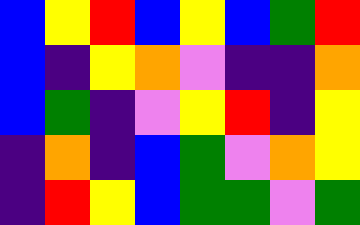[["blue", "yellow", "red", "blue", "yellow", "blue", "green", "red"], ["blue", "indigo", "yellow", "orange", "violet", "indigo", "indigo", "orange"], ["blue", "green", "indigo", "violet", "yellow", "red", "indigo", "yellow"], ["indigo", "orange", "indigo", "blue", "green", "violet", "orange", "yellow"], ["indigo", "red", "yellow", "blue", "green", "green", "violet", "green"]]